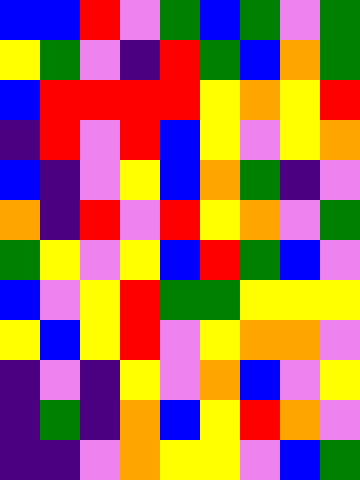[["blue", "blue", "red", "violet", "green", "blue", "green", "violet", "green"], ["yellow", "green", "violet", "indigo", "red", "green", "blue", "orange", "green"], ["blue", "red", "red", "red", "red", "yellow", "orange", "yellow", "red"], ["indigo", "red", "violet", "red", "blue", "yellow", "violet", "yellow", "orange"], ["blue", "indigo", "violet", "yellow", "blue", "orange", "green", "indigo", "violet"], ["orange", "indigo", "red", "violet", "red", "yellow", "orange", "violet", "green"], ["green", "yellow", "violet", "yellow", "blue", "red", "green", "blue", "violet"], ["blue", "violet", "yellow", "red", "green", "green", "yellow", "yellow", "yellow"], ["yellow", "blue", "yellow", "red", "violet", "yellow", "orange", "orange", "violet"], ["indigo", "violet", "indigo", "yellow", "violet", "orange", "blue", "violet", "yellow"], ["indigo", "green", "indigo", "orange", "blue", "yellow", "red", "orange", "violet"], ["indigo", "indigo", "violet", "orange", "yellow", "yellow", "violet", "blue", "green"]]